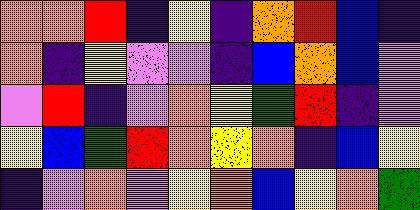[["orange", "orange", "red", "indigo", "yellow", "indigo", "orange", "red", "blue", "indigo"], ["orange", "indigo", "yellow", "violet", "violet", "indigo", "blue", "orange", "blue", "violet"], ["violet", "red", "indigo", "violet", "orange", "yellow", "green", "red", "indigo", "violet"], ["yellow", "blue", "green", "red", "orange", "yellow", "orange", "indigo", "blue", "yellow"], ["indigo", "violet", "orange", "violet", "yellow", "orange", "blue", "yellow", "orange", "green"]]